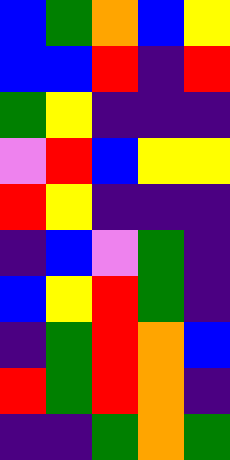[["blue", "green", "orange", "blue", "yellow"], ["blue", "blue", "red", "indigo", "red"], ["green", "yellow", "indigo", "indigo", "indigo"], ["violet", "red", "blue", "yellow", "yellow"], ["red", "yellow", "indigo", "indigo", "indigo"], ["indigo", "blue", "violet", "green", "indigo"], ["blue", "yellow", "red", "green", "indigo"], ["indigo", "green", "red", "orange", "blue"], ["red", "green", "red", "orange", "indigo"], ["indigo", "indigo", "green", "orange", "green"]]